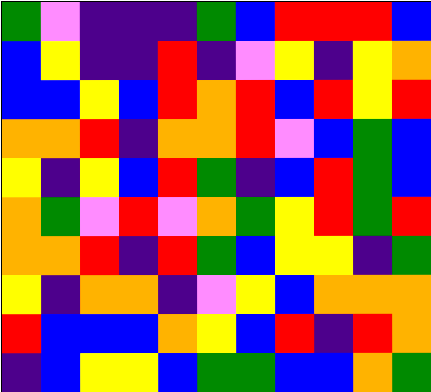[["green", "violet", "indigo", "indigo", "indigo", "green", "blue", "red", "red", "red", "blue"], ["blue", "yellow", "indigo", "indigo", "red", "indigo", "violet", "yellow", "indigo", "yellow", "orange"], ["blue", "blue", "yellow", "blue", "red", "orange", "red", "blue", "red", "yellow", "red"], ["orange", "orange", "red", "indigo", "orange", "orange", "red", "violet", "blue", "green", "blue"], ["yellow", "indigo", "yellow", "blue", "red", "green", "indigo", "blue", "red", "green", "blue"], ["orange", "green", "violet", "red", "violet", "orange", "green", "yellow", "red", "green", "red"], ["orange", "orange", "red", "indigo", "red", "green", "blue", "yellow", "yellow", "indigo", "green"], ["yellow", "indigo", "orange", "orange", "indigo", "violet", "yellow", "blue", "orange", "orange", "orange"], ["red", "blue", "blue", "blue", "orange", "yellow", "blue", "red", "indigo", "red", "orange"], ["indigo", "blue", "yellow", "yellow", "blue", "green", "green", "blue", "blue", "orange", "green"]]